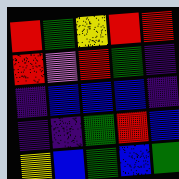[["red", "green", "yellow", "red", "red"], ["red", "violet", "red", "green", "indigo"], ["indigo", "blue", "blue", "blue", "indigo"], ["indigo", "indigo", "green", "red", "blue"], ["yellow", "blue", "green", "blue", "green"]]